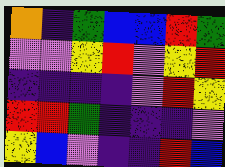[["orange", "indigo", "green", "blue", "blue", "red", "green"], ["violet", "violet", "yellow", "red", "violet", "yellow", "red"], ["indigo", "indigo", "indigo", "indigo", "violet", "red", "yellow"], ["red", "red", "green", "indigo", "indigo", "indigo", "violet"], ["yellow", "blue", "violet", "indigo", "indigo", "red", "blue"]]